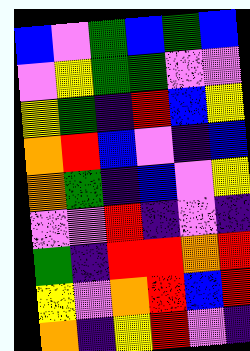[["blue", "violet", "green", "blue", "green", "blue"], ["violet", "yellow", "green", "green", "violet", "violet"], ["yellow", "green", "indigo", "red", "blue", "yellow"], ["orange", "red", "blue", "violet", "indigo", "blue"], ["orange", "green", "indigo", "blue", "violet", "yellow"], ["violet", "violet", "red", "indigo", "violet", "indigo"], ["green", "indigo", "red", "red", "orange", "red"], ["yellow", "violet", "orange", "red", "blue", "red"], ["orange", "indigo", "yellow", "red", "violet", "indigo"]]